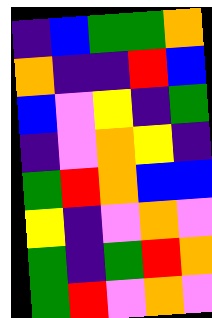[["indigo", "blue", "green", "green", "orange"], ["orange", "indigo", "indigo", "red", "blue"], ["blue", "violet", "yellow", "indigo", "green"], ["indigo", "violet", "orange", "yellow", "indigo"], ["green", "red", "orange", "blue", "blue"], ["yellow", "indigo", "violet", "orange", "violet"], ["green", "indigo", "green", "red", "orange"], ["green", "red", "violet", "orange", "violet"]]